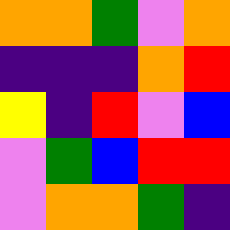[["orange", "orange", "green", "violet", "orange"], ["indigo", "indigo", "indigo", "orange", "red"], ["yellow", "indigo", "red", "violet", "blue"], ["violet", "green", "blue", "red", "red"], ["violet", "orange", "orange", "green", "indigo"]]